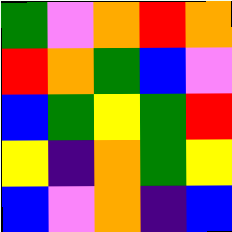[["green", "violet", "orange", "red", "orange"], ["red", "orange", "green", "blue", "violet"], ["blue", "green", "yellow", "green", "red"], ["yellow", "indigo", "orange", "green", "yellow"], ["blue", "violet", "orange", "indigo", "blue"]]